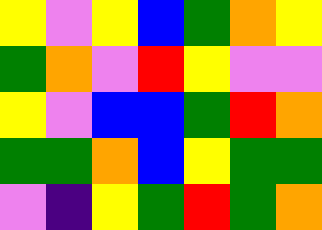[["yellow", "violet", "yellow", "blue", "green", "orange", "yellow"], ["green", "orange", "violet", "red", "yellow", "violet", "violet"], ["yellow", "violet", "blue", "blue", "green", "red", "orange"], ["green", "green", "orange", "blue", "yellow", "green", "green"], ["violet", "indigo", "yellow", "green", "red", "green", "orange"]]